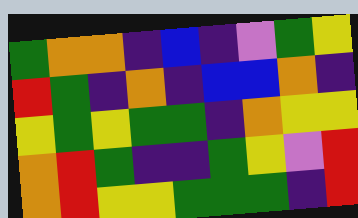[["green", "orange", "orange", "indigo", "blue", "indigo", "violet", "green", "yellow"], ["red", "green", "indigo", "orange", "indigo", "blue", "blue", "orange", "indigo"], ["yellow", "green", "yellow", "green", "green", "indigo", "orange", "yellow", "yellow"], ["orange", "red", "green", "indigo", "indigo", "green", "yellow", "violet", "red"], ["orange", "red", "yellow", "yellow", "green", "green", "green", "indigo", "red"]]